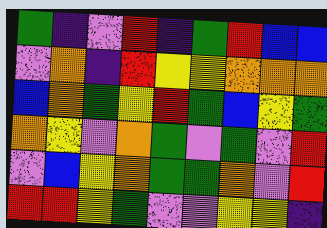[["green", "indigo", "violet", "red", "indigo", "green", "red", "blue", "blue"], ["violet", "orange", "indigo", "red", "yellow", "yellow", "orange", "orange", "orange"], ["blue", "orange", "green", "yellow", "red", "green", "blue", "yellow", "green"], ["orange", "yellow", "violet", "orange", "green", "violet", "green", "violet", "red"], ["violet", "blue", "yellow", "orange", "green", "green", "orange", "violet", "red"], ["red", "red", "yellow", "green", "violet", "violet", "yellow", "yellow", "indigo"]]